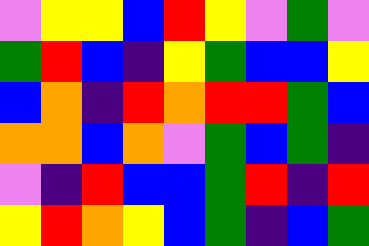[["violet", "yellow", "yellow", "blue", "red", "yellow", "violet", "green", "violet"], ["green", "red", "blue", "indigo", "yellow", "green", "blue", "blue", "yellow"], ["blue", "orange", "indigo", "red", "orange", "red", "red", "green", "blue"], ["orange", "orange", "blue", "orange", "violet", "green", "blue", "green", "indigo"], ["violet", "indigo", "red", "blue", "blue", "green", "red", "indigo", "red"], ["yellow", "red", "orange", "yellow", "blue", "green", "indigo", "blue", "green"]]